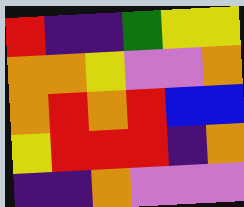[["red", "indigo", "indigo", "green", "yellow", "yellow"], ["orange", "orange", "yellow", "violet", "violet", "orange"], ["orange", "red", "orange", "red", "blue", "blue"], ["yellow", "red", "red", "red", "indigo", "orange"], ["indigo", "indigo", "orange", "violet", "violet", "violet"]]